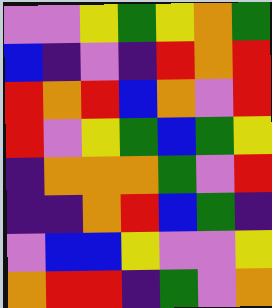[["violet", "violet", "yellow", "green", "yellow", "orange", "green"], ["blue", "indigo", "violet", "indigo", "red", "orange", "red"], ["red", "orange", "red", "blue", "orange", "violet", "red"], ["red", "violet", "yellow", "green", "blue", "green", "yellow"], ["indigo", "orange", "orange", "orange", "green", "violet", "red"], ["indigo", "indigo", "orange", "red", "blue", "green", "indigo"], ["violet", "blue", "blue", "yellow", "violet", "violet", "yellow"], ["orange", "red", "red", "indigo", "green", "violet", "orange"]]